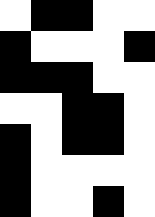[["white", "black", "black", "white", "white"], ["black", "white", "white", "white", "black"], ["black", "black", "black", "white", "white"], ["white", "white", "black", "black", "white"], ["black", "white", "black", "black", "white"], ["black", "white", "white", "white", "white"], ["black", "white", "white", "black", "white"]]